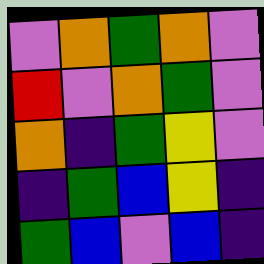[["violet", "orange", "green", "orange", "violet"], ["red", "violet", "orange", "green", "violet"], ["orange", "indigo", "green", "yellow", "violet"], ["indigo", "green", "blue", "yellow", "indigo"], ["green", "blue", "violet", "blue", "indigo"]]